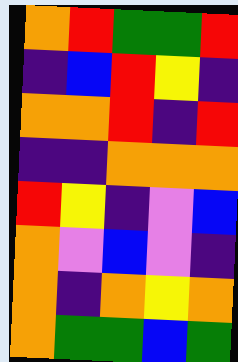[["orange", "red", "green", "green", "red"], ["indigo", "blue", "red", "yellow", "indigo"], ["orange", "orange", "red", "indigo", "red"], ["indigo", "indigo", "orange", "orange", "orange"], ["red", "yellow", "indigo", "violet", "blue"], ["orange", "violet", "blue", "violet", "indigo"], ["orange", "indigo", "orange", "yellow", "orange"], ["orange", "green", "green", "blue", "green"]]